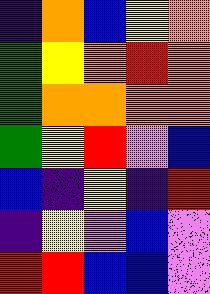[["indigo", "orange", "blue", "yellow", "orange"], ["green", "yellow", "orange", "red", "orange"], ["green", "orange", "orange", "orange", "orange"], ["green", "yellow", "red", "violet", "blue"], ["blue", "indigo", "yellow", "indigo", "red"], ["indigo", "yellow", "violet", "blue", "violet"], ["red", "red", "blue", "blue", "violet"]]